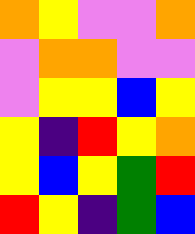[["orange", "yellow", "violet", "violet", "orange"], ["violet", "orange", "orange", "violet", "violet"], ["violet", "yellow", "yellow", "blue", "yellow"], ["yellow", "indigo", "red", "yellow", "orange"], ["yellow", "blue", "yellow", "green", "red"], ["red", "yellow", "indigo", "green", "blue"]]